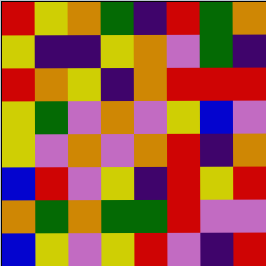[["red", "yellow", "orange", "green", "indigo", "red", "green", "orange"], ["yellow", "indigo", "indigo", "yellow", "orange", "violet", "green", "indigo"], ["red", "orange", "yellow", "indigo", "orange", "red", "red", "red"], ["yellow", "green", "violet", "orange", "violet", "yellow", "blue", "violet"], ["yellow", "violet", "orange", "violet", "orange", "red", "indigo", "orange"], ["blue", "red", "violet", "yellow", "indigo", "red", "yellow", "red"], ["orange", "green", "orange", "green", "green", "red", "violet", "violet"], ["blue", "yellow", "violet", "yellow", "red", "violet", "indigo", "red"]]